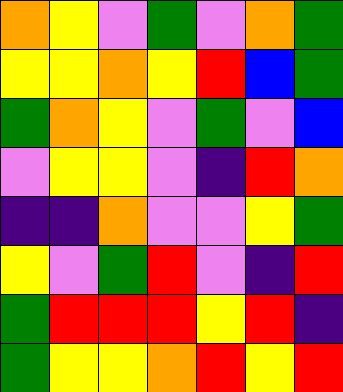[["orange", "yellow", "violet", "green", "violet", "orange", "green"], ["yellow", "yellow", "orange", "yellow", "red", "blue", "green"], ["green", "orange", "yellow", "violet", "green", "violet", "blue"], ["violet", "yellow", "yellow", "violet", "indigo", "red", "orange"], ["indigo", "indigo", "orange", "violet", "violet", "yellow", "green"], ["yellow", "violet", "green", "red", "violet", "indigo", "red"], ["green", "red", "red", "red", "yellow", "red", "indigo"], ["green", "yellow", "yellow", "orange", "red", "yellow", "red"]]